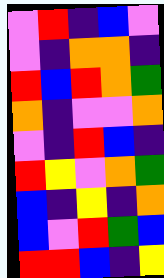[["violet", "red", "indigo", "blue", "violet"], ["violet", "indigo", "orange", "orange", "indigo"], ["red", "blue", "red", "orange", "green"], ["orange", "indigo", "violet", "violet", "orange"], ["violet", "indigo", "red", "blue", "indigo"], ["red", "yellow", "violet", "orange", "green"], ["blue", "indigo", "yellow", "indigo", "orange"], ["blue", "violet", "red", "green", "blue"], ["red", "red", "blue", "indigo", "yellow"]]